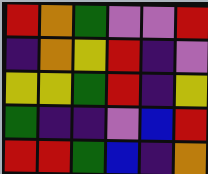[["red", "orange", "green", "violet", "violet", "red"], ["indigo", "orange", "yellow", "red", "indigo", "violet"], ["yellow", "yellow", "green", "red", "indigo", "yellow"], ["green", "indigo", "indigo", "violet", "blue", "red"], ["red", "red", "green", "blue", "indigo", "orange"]]